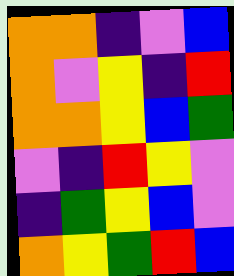[["orange", "orange", "indigo", "violet", "blue"], ["orange", "violet", "yellow", "indigo", "red"], ["orange", "orange", "yellow", "blue", "green"], ["violet", "indigo", "red", "yellow", "violet"], ["indigo", "green", "yellow", "blue", "violet"], ["orange", "yellow", "green", "red", "blue"]]